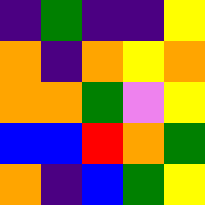[["indigo", "green", "indigo", "indigo", "yellow"], ["orange", "indigo", "orange", "yellow", "orange"], ["orange", "orange", "green", "violet", "yellow"], ["blue", "blue", "red", "orange", "green"], ["orange", "indigo", "blue", "green", "yellow"]]